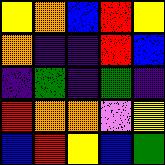[["yellow", "orange", "blue", "red", "yellow"], ["orange", "indigo", "indigo", "red", "blue"], ["indigo", "green", "indigo", "green", "indigo"], ["red", "orange", "orange", "violet", "yellow"], ["blue", "red", "yellow", "blue", "green"]]